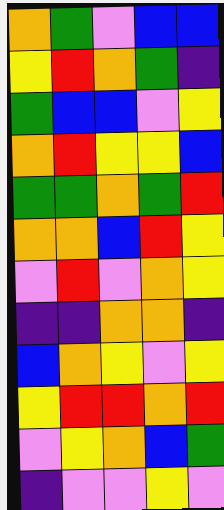[["orange", "green", "violet", "blue", "blue"], ["yellow", "red", "orange", "green", "indigo"], ["green", "blue", "blue", "violet", "yellow"], ["orange", "red", "yellow", "yellow", "blue"], ["green", "green", "orange", "green", "red"], ["orange", "orange", "blue", "red", "yellow"], ["violet", "red", "violet", "orange", "yellow"], ["indigo", "indigo", "orange", "orange", "indigo"], ["blue", "orange", "yellow", "violet", "yellow"], ["yellow", "red", "red", "orange", "red"], ["violet", "yellow", "orange", "blue", "green"], ["indigo", "violet", "violet", "yellow", "violet"]]